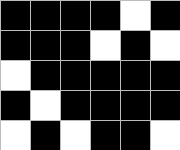[["black", "black", "black", "black", "white", "black"], ["black", "black", "black", "white", "black", "white"], ["white", "black", "black", "black", "black", "black"], ["black", "white", "black", "black", "black", "black"], ["white", "black", "white", "black", "black", "white"]]